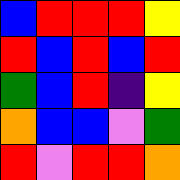[["blue", "red", "red", "red", "yellow"], ["red", "blue", "red", "blue", "red"], ["green", "blue", "red", "indigo", "yellow"], ["orange", "blue", "blue", "violet", "green"], ["red", "violet", "red", "red", "orange"]]